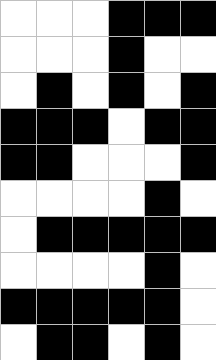[["white", "white", "white", "black", "black", "black"], ["white", "white", "white", "black", "white", "white"], ["white", "black", "white", "black", "white", "black"], ["black", "black", "black", "white", "black", "black"], ["black", "black", "white", "white", "white", "black"], ["white", "white", "white", "white", "black", "white"], ["white", "black", "black", "black", "black", "black"], ["white", "white", "white", "white", "black", "white"], ["black", "black", "black", "black", "black", "white"], ["white", "black", "black", "white", "black", "white"]]